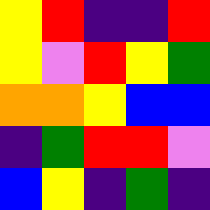[["yellow", "red", "indigo", "indigo", "red"], ["yellow", "violet", "red", "yellow", "green"], ["orange", "orange", "yellow", "blue", "blue"], ["indigo", "green", "red", "red", "violet"], ["blue", "yellow", "indigo", "green", "indigo"]]